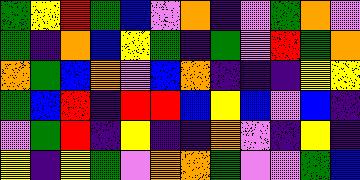[["green", "yellow", "red", "green", "blue", "violet", "orange", "indigo", "violet", "green", "orange", "violet"], ["green", "indigo", "orange", "blue", "yellow", "green", "indigo", "green", "violet", "red", "green", "orange"], ["orange", "green", "blue", "orange", "violet", "blue", "orange", "indigo", "indigo", "indigo", "yellow", "yellow"], ["green", "blue", "red", "indigo", "red", "red", "blue", "yellow", "blue", "violet", "blue", "indigo"], ["violet", "green", "red", "indigo", "yellow", "indigo", "indigo", "orange", "violet", "indigo", "yellow", "indigo"], ["yellow", "indigo", "yellow", "green", "violet", "orange", "orange", "green", "violet", "violet", "green", "blue"]]